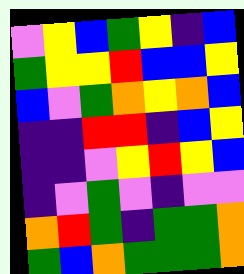[["violet", "yellow", "blue", "green", "yellow", "indigo", "blue"], ["green", "yellow", "yellow", "red", "blue", "blue", "yellow"], ["blue", "violet", "green", "orange", "yellow", "orange", "blue"], ["indigo", "indigo", "red", "red", "indigo", "blue", "yellow"], ["indigo", "indigo", "violet", "yellow", "red", "yellow", "blue"], ["indigo", "violet", "green", "violet", "indigo", "violet", "violet"], ["orange", "red", "green", "indigo", "green", "green", "orange"], ["green", "blue", "orange", "green", "green", "green", "orange"]]